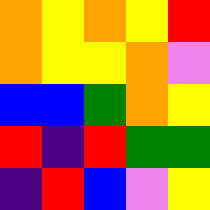[["orange", "yellow", "orange", "yellow", "red"], ["orange", "yellow", "yellow", "orange", "violet"], ["blue", "blue", "green", "orange", "yellow"], ["red", "indigo", "red", "green", "green"], ["indigo", "red", "blue", "violet", "yellow"]]